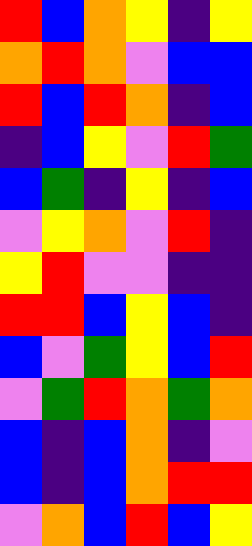[["red", "blue", "orange", "yellow", "indigo", "yellow"], ["orange", "red", "orange", "violet", "blue", "blue"], ["red", "blue", "red", "orange", "indigo", "blue"], ["indigo", "blue", "yellow", "violet", "red", "green"], ["blue", "green", "indigo", "yellow", "indigo", "blue"], ["violet", "yellow", "orange", "violet", "red", "indigo"], ["yellow", "red", "violet", "violet", "indigo", "indigo"], ["red", "red", "blue", "yellow", "blue", "indigo"], ["blue", "violet", "green", "yellow", "blue", "red"], ["violet", "green", "red", "orange", "green", "orange"], ["blue", "indigo", "blue", "orange", "indigo", "violet"], ["blue", "indigo", "blue", "orange", "red", "red"], ["violet", "orange", "blue", "red", "blue", "yellow"]]